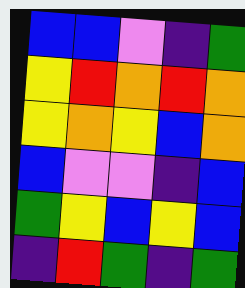[["blue", "blue", "violet", "indigo", "green"], ["yellow", "red", "orange", "red", "orange"], ["yellow", "orange", "yellow", "blue", "orange"], ["blue", "violet", "violet", "indigo", "blue"], ["green", "yellow", "blue", "yellow", "blue"], ["indigo", "red", "green", "indigo", "green"]]